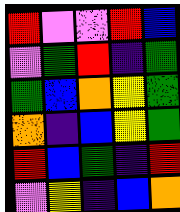[["red", "violet", "violet", "red", "blue"], ["violet", "green", "red", "indigo", "green"], ["green", "blue", "orange", "yellow", "green"], ["orange", "indigo", "blue", "yellow", "green"], ["red", "blue", "green", "indigo", "red"], ["violet", "yellow", "indigo", "blue", "orange"]]